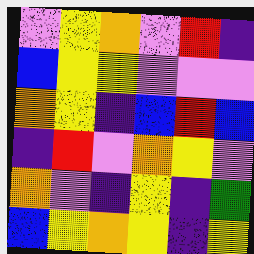[["violet", "yellow", "orange", "violet", "red", "indigo"], ["blue", "yellow", "yellow", "violet", "violet", "violet"], ["orange", "yellow", "indigo", "blue", "red", "blue"], ["indigo", "red", "violet", "orange", "yellow", "violet"], ["orange", "violet", "indigo", "yellow", "indigo", "green"], ["blue", "yellow", "orange", "yellow", "indigo", "yellow"]]